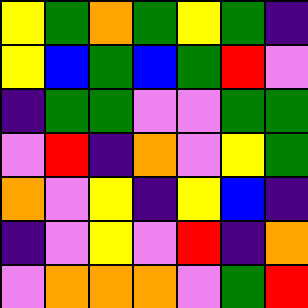[["yellow", "green", "orange", "green", "yellow", "green", "indigo"], ["yellow", "blue", "green", "blue", "green", "red", "violet"], ["indigo", "green", "green", "violet", "violet", "green", "green"], ["violet", "red", "indigo", "orange", "violet", "yellow", "green"], ["orange", "violet", "yellow", "indigo", "yellow", "blue", "indigo"], ["indigo", "violet", "yellow", "violet", "red", "indigo", "orange"], ["violet", "orange", "orange", "orange", "violet", "green", "red"]]